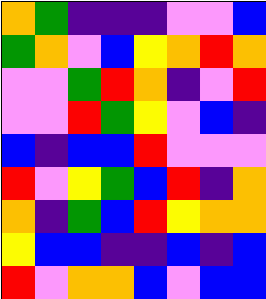[["orange", "green", "indigo", "indigo", "indigo", "violet", "violet", "blue"], ["green", "orange", "violet", "blue", "yellow", "orange", "red", "orange"], ["violet", "violet", "green", "red", "orange", "indigo", "violet", "red"], ["violet", "violet", "red", "green", "yellow", "violet", "blue", "indigo"], ["blue", "indigo", "blue", "blue", "red", "violet", "violet", "violet"], ["red", "violet", "yellow", "green", "blue", "red", "indigo", "orange"], ["orange", "indigo", "green", "blue", "red", "yellow", "orange", "orange"], ["yellow", "blue", "blue", "indigo", "indigo", "blue", "indigo", "blue"], ["red", "violet", "orange", "orange", "blue", "violet", "blue", "blue"]]